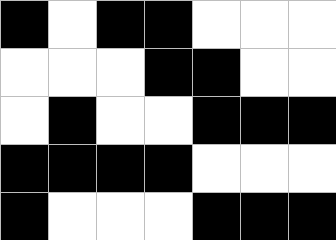[["black", "white", "black", "black", "white", "white", "white"], ["white", "white", "white", "black", "black", "white", "white"], ["white", "black", "white", "white", "black", "black", "black"], ["black", "black", "black", "black", "white", "white", "white"], ["black", "white", "white", "white", "black", "black", "black"]]